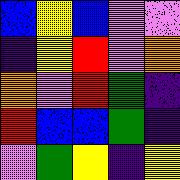[["blue", "yellow", "blue", "violet", "violet"], ["indigo", "yellow", "red", "violet", "orange"], ["orange", "violet", "red", "green", "indigo"], ["red", "blue", "blue", "green", "indigo"], ["violet", "green", "yellow", "indigo", "yellow"]]